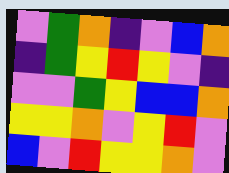[["violet", "green", "orange", "indigo", "violet", "blue", "orange"], ["indigo", "green", "yellow", "red", "yellow", "violet", "indigo"], ["violet", "violet", "green", "yellow", "blue", "blue", "orange"], ["yellow", "yellow", "orange", "violet", "yellow", "red", "violet"], ["blue", "violet", "red", "yellow", "yellow", "orange", "violet"]]